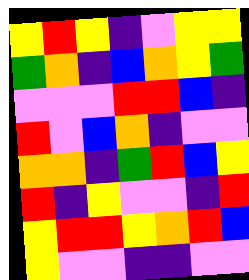[["yellow", "red", "yellow", "indigo", "violet", "yellow", "yellow"], ["green", "orange", "indigo", "blue", "orange", "yellow", "green"], ["violet", "violet", "violet", "red", "red", "blue", "indigo"], ["red", "violet", "blue", "orange", "indigo", "violet", "violet"], ["orange", "orange", "indigo", "green", "red", "blue", "yellow"], ["red", "indigo", "yellow", "violet", "violet", "indigo", "red"], ["yellow", "red", "red", "yellow", "orange", "red", "blue"], ["yellow", "violet", "violet", "indigo", "indigo", "violet", "violet"]]